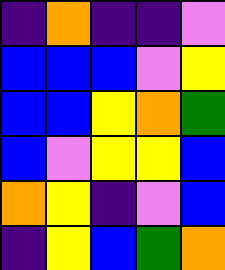[["indigo", "orange", "indigo", "indigo", "violet"], ["blue", "blue", "blue", "violet", "yellow"], ["blue", "blue", "yellow", "orange", "green"], ["blue", "violet", "yellow", "yellow", "blue"], ["orange", "yellow", "indigo", "violet", "blue"], ["indigo", "yellow", "blue", "green", "orange"]]